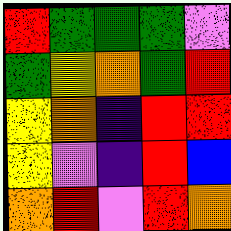[["red", "green", "green", "green", "violet"], ["green", "yellow", "orange", "green", "red"], ["yellow", "orange", "indigo", "red", "red"], ["yellow", "violet", "indigo", "red", "blue"], ["orange", "red", "violet", "red", "orange"]]